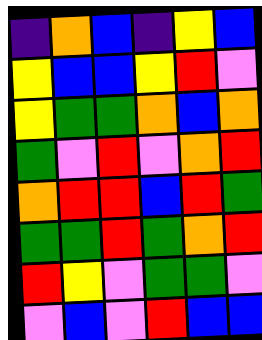[["indigo", "orange", "blue", "indigo", "yellow", "blue"], ["yellow", "blue", "blue", "yellow", "red", "violet"], ["yellow", "green", "green", "orange", "blue", "orange"], ["green", "violet", "red", "violet", "orange", "red"], ["orange", "red", "red", "blue", "red", "green"], ["green", "green", "red", "green", "orange", "red"], ["red", "yellow", "violet", "green", "green", "violet"], ["violet", "blue", "violet", "red", "blue", "blue"]]